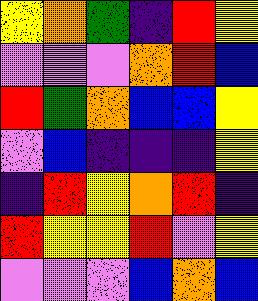[["yellow", "orange", "green", "indigo", "red", "yellow"], ["violet", "violet", "violet", "orange", "red", "blue"], ["red", "green", "orange", "blue", "blue", "yellow"], ["violet", "blue", "indigo", "indigo", "indigo", "yellow"], ["indigo", "red", "yellow", "orange", "red", "indigo"], ["red", "yellow", "yellow", "red", "violet", "yellow"], ["violet", "violet", "violet", "blue", "orange", "blue"]]